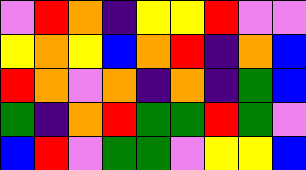[["violet", "red", "orange", "indigo", "yellow", "yellow", "red", "violet", "violet"], ["yellow", "orange", "yellow", "blue", "orange", "red", "indigo", "orange", "blue"], ["red", "orange", "violet", "orange", "indigo", "orange", "indigo", "green", "blue"], ["green", "indigo", "orange", "red", "green", "green", "red", "green", "violet"], ["blue", "red", "violet", "green", "green", "violet", "yellow", "yellow", "blue"]]